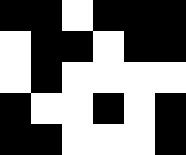[["black", "black", "white", "black", "black", "black"], ["white", "black", "black", "white", "black", "black"], ["white", "black", "white", "white", "white", "white"], ["black", "white", "white", "black", "white", "black"], ["black", "black", "white", "white", "white", "black"]]